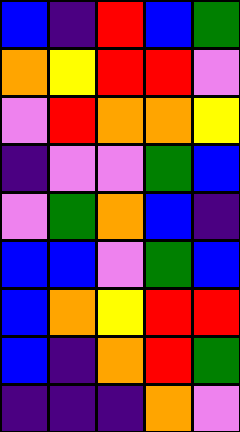[["blue", "indigo", "red", "blue", "green"], ["orange", "yellow", "red", "red", "violet"], ["violet", "red", "orange", "orange", "yellow"], ["indigo", "violet", "violet", "green", "blue"], ["violet", "green", "orange", "blue", "indigo"], ["blue", "blue", "violet", "green", "blue"], ["blue", "orange", "yellow", "red", "red"], ["blue", "indigo", "orange", "red", "green"], ["indigo", "indigo", "indigo", "orange", "violet"]]